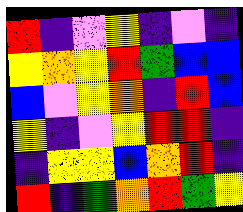[["red", "indigo", "violet", "yellow", "indigo", "violet", "indigo"], ["yellow", "orange", "yellow", "red", "green", "blue", "blue"], ["blue", "violet", "yellow", "orange", "indigo", "red", "blue"], ["yellow", "indigo", "violet", "yellow", "red", "red", "indigo"], ["indigo", "yellow", "yellow", "blue", "orange", "red", "indigo"], ["red", "indigo", "green", "orange", "red", "green", "yellow"]]